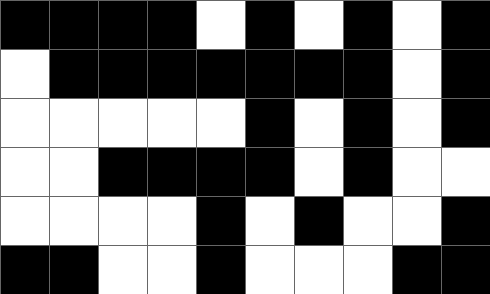[["black", "black", "black", "black", "white", "black", "white", "black", "white", "black"], ["white", "black", "black", "black", "black", "black", "black", "black", "white", "black"], ["white", "white", "white", "white", "white", "black", "white", "black", "white", "black"], ["white", "white", "black", "black", "black", "black", "white", "black", "white", "white"], ["white", "white", "white", "white", "black", "white", "black", "white", "white", "black"], ["black", "black", "white", "white", "black", "white", "white", "white", "black", "black"]]